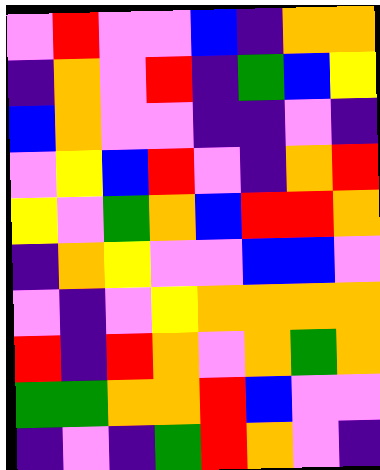[["violet", "red", "violet", "violet", "blue", "indigo", "orange", "orange"], ["indigo", "orange", "violet", "red", "indigo", "green", "blue", "yellow"], ["blue", "orange", "violet", "violet", "indigo", "indigo", "violet", "indigo"], ["violet", "yellow", "blue", "red", "violet", "indigo", "orange", "red"], ["yellow", "violet", "green", "orange", "blue", "red", "red", "orange"], ["indigo", "orange", "yellow", "violet", "violet", "blue", "blue", "violet"], ["violet", "indigo", "violet", "yellow", "orange", "orange", "orange", "orange"], ["red", "indigo", "red", "orange", "violet", "orange", "green", "orange"], ["green", "green", "orange", "orange", "red", "blue", "violet", "violet"], ["indigo", "violet", "indigo", "green", "red", "orange", "violet", "indigo"]]